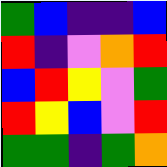[["green", "blue", "indigo", "indigo", "blue"], ["red", "indigo", "violet", "orange", "red"], ["blue", "red", "yellow", "violet", "green"], ["red", "yellow", "blue", "violet", "red"], ["green", "green", "indigo", "green", "orange"]]